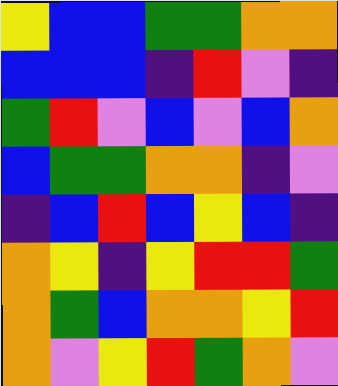[["yellow", "blue", "blue", "green", "green", "orange", "orange"], ["blue", "blue", "blue", "indigo", "red", "violet", "indigo"], ["green", "red", "violet", "blue", "violet", "blue", "orange"], ["blue", "green", "green", "orange", "orange", "indigo", "violet"], ["indigo", "blue", "red", "blue", "yellow", "blue", "indigo"], ["orange", "yellow", "indigo", "yellow", "red", "red", "green"], ["orange", "green", "blue", "orange", "orange", "yellow", "red"], ["orange", "violet", "yellow", "red", "green", "orange", "violet"]]